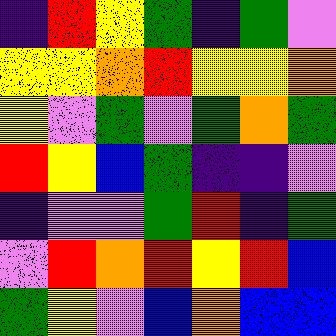[["indigo", "red", "yellow", "green", "indigo", "green", "violet"], ["yellow", "yellow", "orange", "red", "yellow", "yellow", "orange"], ["yellow", "violet", "green", "violet", "green", "orange", "green"], ["red", "yellow", "blue", "green", "indigo", "indigo", "violet"], ["indigo", "violet", "violet", "green", "red", "indigo", "green"], ["violet", "red", "orange", "red", "yellow", "red", "blue"], ["green", "yellow", "violet", "blue", "orange", "blue", "blue"]]